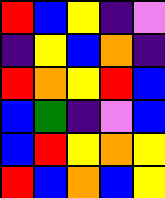[["red", "blue", "yellow", "indigo", "violet"], ["indigo", "yellow", "blue", "orange", "indigo"], ["red", "orange", "yellow", "red", "blue"], ["blue", "green", "indigo", "violet", "blue"], ["blue", "red", "yellow", "orange", "yellow"], ["red", "blue", "orange", "blue", "yellow"]]